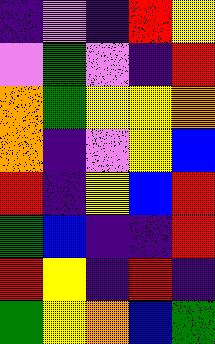[["indigo", "violet", "indigo", "red", "yellow"], ["violet", "green", "violet", "indigo", "red"], ["orange", "green", "yellow", "yellow", "orange"], ["orange", "indigo", "violet", "yellow", "blue"], ["red", "indigo", "yellow", "blue", "red"], ["green", "blue", "indigo", "indigo", "red"], ["red", "yellow", "indigo", "red", "indigo"], ["green", "yellow", "orange", "blue", "green"]]